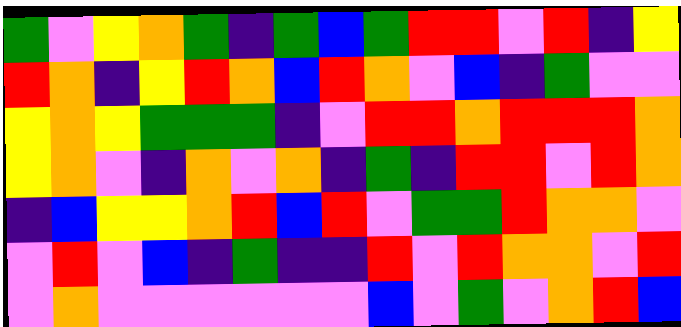[["green", "violet", "yellow", "orange", "green", "indigo", "green", "blue", "green", "red", "red", "violet", "red", "indigo", "yellow"], ["red", "orange", "indigo", "yellow", "red", "orange", "blue", "red", "orange", "violet", "blue", "indigo", "green", "violet", "violet"], ["yellow", "orange", "yellow", "green", "green", "green", "indigo", "violet", "red", "red", "orange", "red", "red", "red", "orange"], ["yellow", "orange", "violet", "indigo", "orange", "violet", "orange", "indigo", "green", "indigo", "red", "red", "violet", "red", "orange"], ["indigo", "blue", "yellow", "yellow", "orange", "red", "blue", "red", "violet", "green", "green", "red", "orange", "orange", "violet"], ["violet", "red", "violet", "blue", "indigo", "green", "indigo", "indigo", "red", "violet", "red", "orange", "orange", "violet", "red"], ["violet", "orange", "violet", "violet", "violet", "violet", "violet", "violet", "blue", "violet", "green", "violet", "orange", "red", "blue"]]